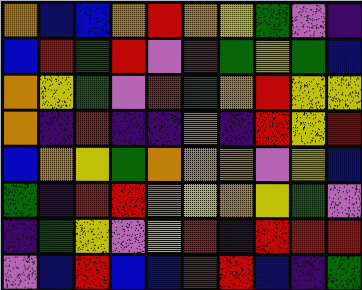[["orange", "blue", "blue", "orange", "red", "orange", "yellow", "green", "violet", "indigo"], ["blue", "red", "green", "red", "violet", "red", "green", "yellow", "green", "blue"], ["orange", "yellow", "green", "violet", "red", "green", "orange", "red", "yellow", "yellow"], ["orange", "indigo", "red", "indigo", "indigo", "orange", "indigo", "red", "yellow", "red"], ["blue", "orange", "yellow", "green", "orange", "orange", "orange", "violet", "yellow", "blue"], ["green", "indigo", "red", "red", "orange", "yellow", "orange", "yellow", "green", "violet"], ["indigo", "green", "yellow", "violet", "yellow", "red", "indigo", "red", "red", "red"], ["violet", "blue", "red", "blue", "blue", "red", "red", "blue", "indigo", "green"]]